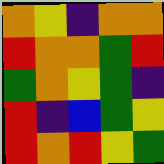[["orange", "yellow", "indigo", "orange", "orange"], ["red", "orange", "orange", "green", "red"], ["green", "orange", "yellow", "green", "indigo"], ["red", "indigo", "blue", "green", "yellow"], ["red", "orange", "red", "yellow", "green"]]